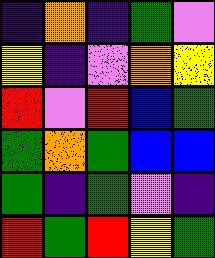[["indigo", "orange", "indigo", "green", "violet"], ["yellow", "indigo", "violet", "orange", "yellow"], ["red", "violet", "red", "blue", "green"], ["green", "orange", "green", "blue", "blue"], ["green", "indigo", "green", "violet", "indigo"], ["red", "green", "red", "yellow", "green"]]